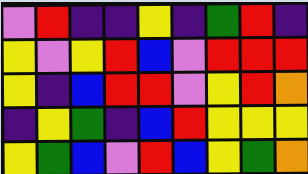[["violet", "red", "indigo", "indigo", "yellow", "indigo", "green", "red", "indigo"], ["yellow", "violet", "yellow", "red", "blue", "violet", "red", "red", "red"], ["yellow", "indigo", "blue", "red", "red", "violet", "yellow", "red", "orange"], ["indigo", "yellow", "green", "indigo", "blue", "red", "yellow", "yellow", "yellow"], ["yellow", "green", "blue", "violet", "red", "blue", "yellow", "green", "orange"]]